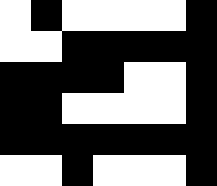[["white", "black", "white", "white", "white", "white", "black"], ["white", "white", "black", "black", "black", "black", "black"], ["black", "black", "black", "black", "white", "white", "black"], ["black", "black", "white", "white", "white", "white", "black"], ["black", "black", "black", "black", "black", "black", "black"], ["white", "white", "black", "white", "white", "white", "black"]]